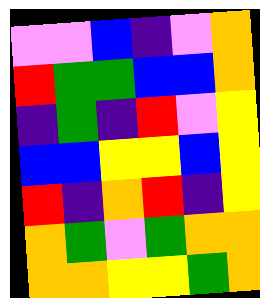[["violet", "violet", "blue", "indigo", "violet", "orange"], ["red", "green", "green", "blue", "blue", "orange"], ["indigo", "green", "indigo", "red", "violet", "yellow"], ["blue", "blue", "yellow", "yellow", "blue", "yellow"], ["red", "indigo", "orange", "red", "indigo", "yellow"], ["orange", "green", "violet", "green", "orange", "orange"], ["orange", "orange", "yellow", "yellow", "green", "orange"]]